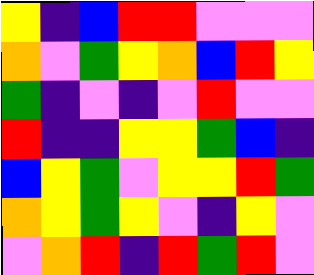[["yellow", "indigo", "blue", "red", "red", "violet", "violet", "violet"], ["orange", "violet", "green", "yellow", "orange", "blue", "red", "yellow"], ["green", "indigo", "violet", "indigo", "violet", "red", "violet", "violet"], ["red", "indigo", "indigo", "yellow", "yellow", "green", "blue", "indigo"], ["blue", "yellow", "green", "violet", "yellow", "yellow", "red", "green"], ["orange", "yellow", "green", "yellow", "violet", "indigo", "yellow", "violet"], ["violet", "orange", "red", "indigo", "red", "green", "red", "violet"]]